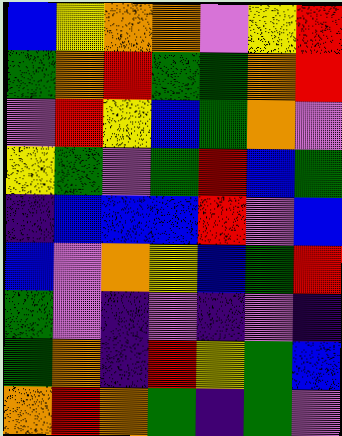[["blue", "yellow", "orange", "orange", "violet", "yellow", "red"], ["green", "orange", "red", "green", "green", "orange", "red"], ["violet", "red", "yellow", "blue", "green", "orange", "violet"], ["yellow", "green", "violet", "green", "red", "blue", "green"], ["indigo", "blue", "blue", "blue", "red", "violet", "blue"], ["blue", "violet", "orange", "yellow", "blue", "green", "red"], ["green", "violet", "indigo", "violet", "indigo", "violet", "indigo"], ["green", "orange", "indigo", "red", "yellow", "green", "blue"], ["orange", "red", "orange", "green", "indigo", "green", "violet"]]